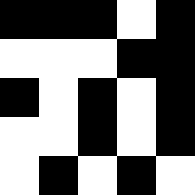[["black", "black", "black", "white", "black"], ["white", "white", "white", "black", "black"], ["black", "white", "black", "white", "black"], ["white", "white", "black", "white", "black"], ["white", "black", "white", "black", "white"]]